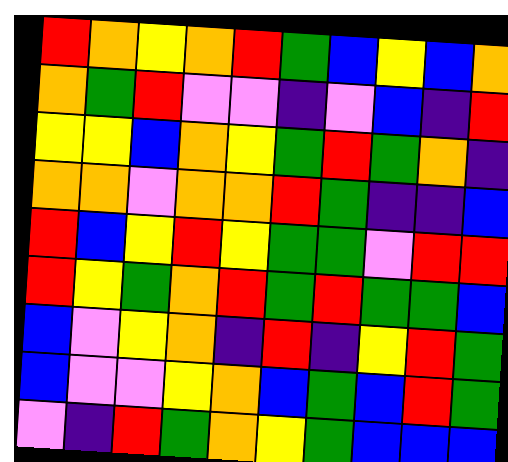[["red", "orange", "yellow", "orange", "red", "green", "blue", "yellow", "blue", "orange"], ["orange", "green", "red", "violet", "violet", "indigo", "violet", "blue", "indigo", "red"], ["yellow", "yellow", "blue", "orange", "yellow", "green", "red", "green", "orange", "indigo"], ["orange", "orange", "violet", "orange", "orange", "red", "green", "indigo", "indigo", "blue"], ["red", "blue", "yellow", "red", "yellow", "green", "green", "violet", "red", "red"], ["red", "yellow", "green", "orange", "red", "green", "red", "green", "green", "blue"], ["blue", "violet", "yellow", "orange", "indigo", "red", "indigo", "yellow", "red", "green"], ["blue", "violet", "violet", "yellow", "orange", "blue", "green", "blue", "red", "green"], ["violet", "indigo", "red", "green", "orange", "yellow", "green", "blue", "blue", "blue"]]